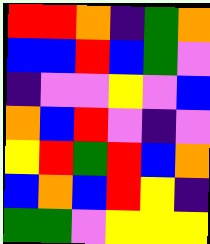[["red", "red", "orange", "indigo", "green", "orange"], ["blue", "blue", "red", "blue", "green", "violet"], ["indigo", "violet", "violet", "yellow", "violet", "blue"], ["orange", "blue", "red", "violet", "indigo", "violet"], ["yellow", "red", "green", "red", "blue", "orange"], ["blue", "orange", "blue", "red", "yellow", "indigo"], ["green", "green", "violet", "yellow", "yellow", "yellow"]]